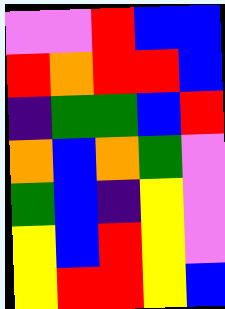[["violet", "violet", "red", "blue", "blue"], ["red", "orange", "red", "red", "blue"], ["indigo", "green", "green", "blue", "red"], ["orange", "blue", "orange", "green", "violet"], ["green", "blue", "indigo", "yellow", "violet"], ["yellow", "blue", "red", "yellow", "violet"], ["yellow", "red", "red", "yellow", "blue"]]